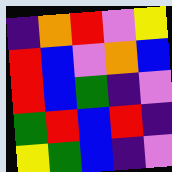[["indigo", "orange", "red", "violet", "yellow"], ["red", "blue", "violet", "orange", "blue"], ["red", "blue", "green", "indigo", "violet"], ["green", "red", "blue", "red", "indigo"], ["yellow", "green", "blue", "indigo", "violet"]]